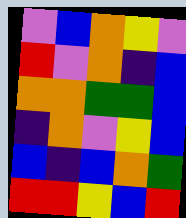[["violet", "blue", "orange", "yellow", "violet"], ["red", "violet", "orange", "indigo", "blue"], ["orange", "orange", "green", "green", "blue"], ["indigo", "orange", "violet", "yellow", "blue"], ["blue", "indigo", "blue", "orange", "green"], ["red", "red", "yellow", "blue", "red"]]